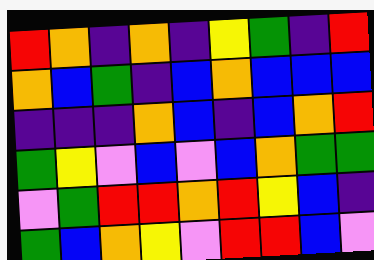[["red", "orange", "indigo", "orange", "indigo", "yellow", "green", "indigo", "red"], ["orange", "blue", "green", "indigo", "blue", "orange", "blue", "blue", "blue"], ["indigo", "indigo", "indigo", "orange", "blue", "indigo", "blue", "orange", "red"], ["green", "yellow", "violet", "blue", "violet", "blue", "orange", "green", "green"], ["violet", "green", "red", "red", "orange", "red", "yellow", "blue", "indigo"], ["green", "blue", "orange", "yellow", "violet", "red", "red", "blue", "violet"]]